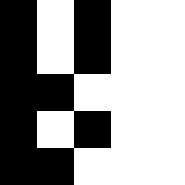[["black", "white", "black", "white", "white"], ["black", "white", "black", "white", "white"], ["black", "black", "white", "white", "white"], ["black", "white", "black", "white", "white"], ["black", "black", "white", "white", "white"]]